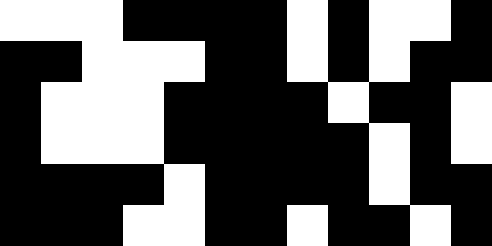[["white", "white", "white", "black", "black", "black", "black", "white", "black", "white", "white", "black"], ["black", "black", "white", "white", "white", "black", "black", "white", "black", "white", "black", "black"], ["black", "white", "white", "white", "black", "black", "black", "black", "white", "black", "black", "white"], ["black", "white", "white", "white", "black", "black", "black", "black", "black", "white", "black", "white"], ["black", "black", "black", "black", "white", "black", "black", "black", "black", "white", "black", "black"], ["black", "black", "black", "white", "white", "black", "black", "white", "black", "black", "white", "black"]]